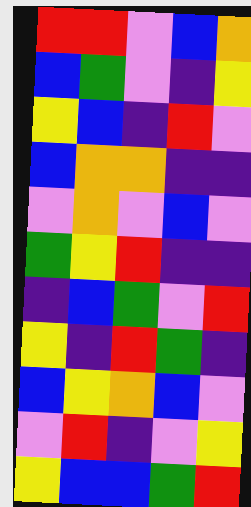[["red", "red", "violet", "blue", "orange"], ["blue", "green", "violet", "indigo", "yellow"], ["yellow", "blue", "indigo", "red", "violet"], ["blue", "orange", "orange", "indigo", "indigo"], ["violet", "orange", "violet", "blue", "violet"], ["green", "yellow", "red", "indigo", "indigo"], ["indigo", "blue", "green", "violet", "red"], ["yellow", "indigo", "red", "green", "indigo"], ["blue", "yellow", "orange", "blue", "violet"], ["violet", "red", "indigo", "violet", "yellow"], ["yellow", "blue", "blue", "green", "red"]]